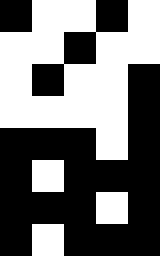[["black", "white", "white", "black", "white"], ["white", "white", "black", "white", "white"], ["white", "black", "white", "white", "black"], ["white", "white", "white", "white", "black"], ["black", "black", "black", "white", "black"], ["black", "white", "black", "black", "black"], ["black", "black", "black", "white", "black"], ["black", "white", "black", "black", "black"]]